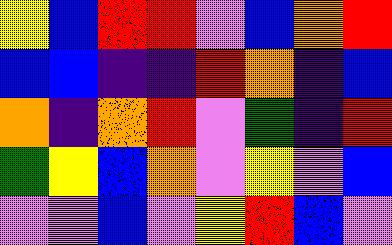[["yellow", "blue", "red", "red", "violet", "blue", "orange", "red"], ["blue", "blue", "indigo", "indigo", "red", "orange", "indigo", "blue"], ["orange", "indigo", "orange", "red", "violet", "green", "indigo", "red"], ["green", "yellow", "blue", "orange", "violet", "yellow", "violet", "blue"], ["violet", "violet", "blue", "violet", "yellow", "red", "blue", "violet"]]